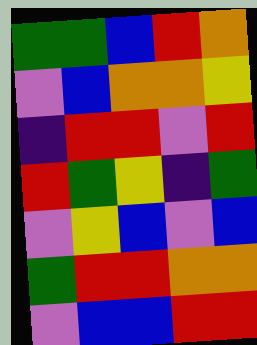[["green", "green", "blue", "red", "orange"], ["violet", "blue", "orange", "orange", "yellow"], ["indigo", "red", "red", "violet", "red"], ["red", "green", "yellow", "indigo", "green"], ["violet", "yellow", "blue", "violet", "blue"], ["green", "red", "red", "orange", "orange"], ["violet", "blue", "blue", "red", "red"]]